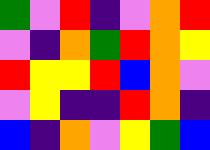[["green", "violet", "red", "indigo", "violet", "orange", "red"], ["violet", "indigo", "orange", "green", "red", "orange", "yellow"], ["red", "yellow", "yellow", "red", "blue", "orange", "violet"], ["violet", "yellow", "indigo", "indigo", "red", "orange", "indigo"], ["blue", "indigo", "orange", "violet", "yellow", "green", "blue"]]